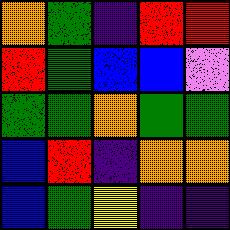[["orange", "green", "indigo", "red", "red"], ["red", "green", "blue", "blue", "violet"], ["green", "green", "orange", "green", "green"], ["blue", "red", "indigo", "orange", "orange"], ["blue", "green", "yellow", "indigo", "indigo"]]